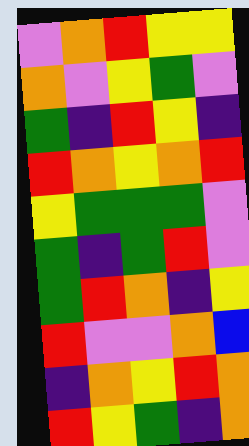[["violet", "orange", "red", "yellow", "yellow"], ["orange", "violet", "yellow", "green", "violet"], ["green", "indigo", "red", "yellow", "indigo"], ["red", "orange", "yellow", "orange", "red"], ["yellow", "green", "green", "green", "violet"], ["green", "indigo", "green", "red", "violet"], ["green", "red", "orange", "indigo", "yellow"], ["red", "violet", "violet", "orange", "blue"], ["indigo", "orange", "yellow", "red", "orange"], ["red", "yellow", "green", "indigo", "orange"]]